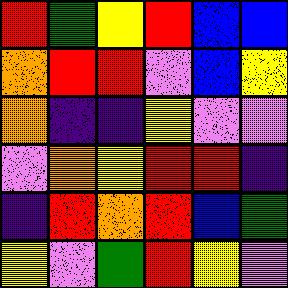[["red", "green", "yellow", "red", "blue", "blue"], ["orange", "red", "red", "violet", "blue", "yellow"], ["orange", "indigo", "indigo", "yellow", "violet", "violet"], ["violet", "orange", "yellow", "red", "red", "indigo"], ["indigo", "red", "orange", "red", "blue", "green"], ["yellow", "violet", "green", "red", "yellow", "violet"]]